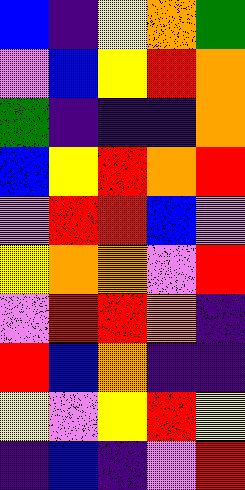[["blue", "indigo", "yellow", "orange", "green"], ["violet", "blue", "yellow", "red", "orange"], ["green", "indigo", "indigo", "indigo", "orange"], ["blue", "yellow", "red", "orange", "red"], ["violet", "red", "red", "blue", "violet"], ["yellow", "orange", "orange", "violet", "red"], ["violet", "red", "red", "orange", "indigo"], ["red", "blue", "orange", "indigo", "indigo"], ["yellow", "violet", "yellow", "red", "yellow"], ["indigo", "blue", "indigo", "violet", "red"]]